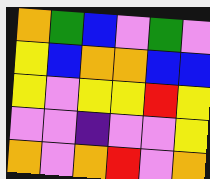[["orange", "green", "blue", "violet", "green", "violet"], ["yellow", "blue", "orange", "orange", "blue", "blue"], ["yellow", "violet", "yellow", "yellow", "red", "yellow"], ["violet", "violet", "indigo", "violet", "violet", "yellow"], ["orange", "violet", "orange", "red", "violet", "orange"]]